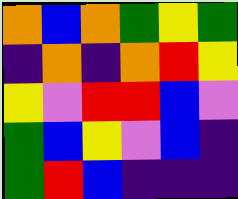[["orange", "blue", "orange", "green", "yellow", "green"], ["indigo", "orange", "indigo", "orange", "red", "yellow"], ["yellow", "violet", "red", "red", "blue", "violet"], ["green", "blue", "yellow", "violet", "blue", "indigo"], ["green", "red", "blue", "indigo", "indigo", "indigo"]]